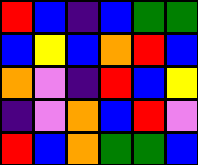[["red", "blue", "indigo", "blue", "green", "green"], ["blue", "yellow", "blue", "orange", "red", "blue"], ["orange", "violet", "indigo", "red", "blue", "yellow"], ["indigo", "violet", "orange", "blue", "red", "violet"], ["red", "blue", "orange", "green", "green", "blue"]]